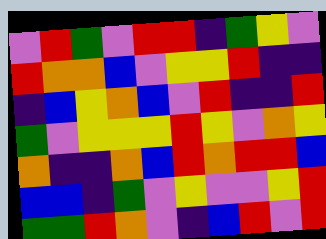[["violet", "red", "green", "violet", "red", "red", "indigo", "green", "yellow", "violet"], ["red", "orange", "orange", "blue", "violet", "yellow", "yellow", "red", "indigo", "indigo"], ["indigo", "blue", "yellow", "orange", "blue", "violet", "red", "indigo", "indigo", "red"], ["green", "violet", "yellow", "yellow", "yellow", "red", "yellow", "violet", "orange", "yellow"], ["orange", "indigo", "indigo", "orange", "blue", "red", "orange", "red", "red", "blue"], ["blue", "blue", "indigo", "green", "violet", "yellow", "violet", "violet", "yellow", "red"], ["green", "green", "red", "orange", "violet", "indigo", "blue", "red", "violet", "red"]]